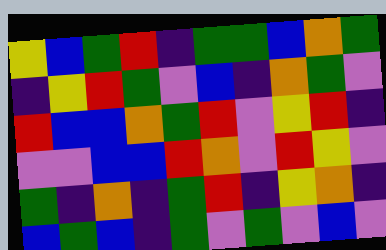[["yellow", "blue", "green", "red", "indigo", "green", "green", "blue", "orange", "green"], ["indigo", "yellow", "red", "green", "violet", "blue", "indigo", "orange", "green", "violet"], ["red", "blue", "blue", "orange", "green", "red", "violet", "yellow", "red", "indigo"], ["violet", "violet", "blue", "blue", "red", "orange", "violet", "red", "yellow", "violet"], ["green", "indigo", "orange", "indigo", "green", "red", "indigo", "yellow", "orange", "indigo"], ["blue", "green", "blue", "indigo", "green", "violet", "green", "violet", "blue", "violet"]]